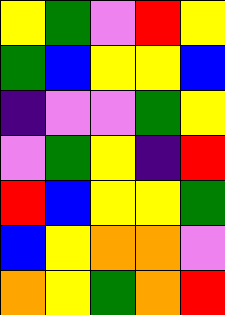[["yellow", "green", "violet", "red", "yellow"], ["green", "blue", "yellow", "yellow", "blue"], ["indigo", "violet", "violet", "green", "yellow"], ["violet", "green", "yellow", "indigo", "red"], ["red", "blue", "yellow", "yellow", "green"], ["blue", "yellow", "orange", "orange", "violet"], ["orange", "yellow", "green", "orange", "red"]]